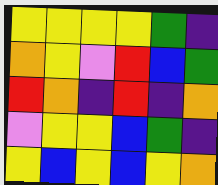[["yellow", "yellow", "yellow", "yellow", "green", "indigo"], ["orange", "yellow", "violet", "red", "blue", "green"], ["red", "orange", "indigo", "red", "indigo", "orange"], ["violet", "yellow", "yellow", "blue", "green", "indigo"], ["yellow", "blue", "yellow", "blue", "yellow", "orange"]]